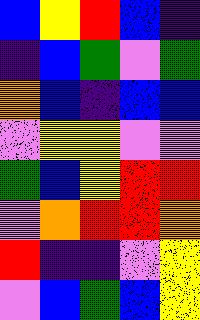[["blue", "yellow", "red", "blue", "indigo"], ["indigo", "blue", "green", "violet", "green"], ["orange", "blue", "indigo", "blue", "blue"], ["violet", "yellow", "yellow", "violet", "violet"], ["green", "blue", "yellow", "red", "red"], ["violet", "orange", "red", "red", "orange"], ["red", "indigo", "indigo", "violet", "yellow"], ["violet", "blue", "green", "blue", "yellow"]]